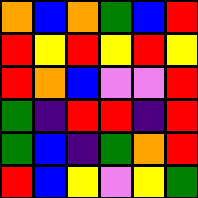[["orange", "blue", "orange", "green", "blue", "red"], ["red", "yellow", "red", "yellow", "red", "yellow"], ["red", "orange", "blue", "violet", "violet", "red"], ["green", "indigo", "red", "red", "indigo", "red"], ["green", "blue", "indigo", "green", "orange", "red"], ["red", "blue", "yellow", "violet", "yellow", "green"]]